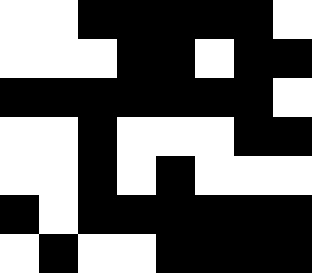[["white", "white", "black", "black", "black", "black", "black", "white"], ["white", "white", "white", "black", "black", "white", "black", "black"], ["black", "black", "black", "black", "black", "black", "black", "white"], ["white", "white", "black", "white", "white", "white", "black", "black"], ["white", "white", "black", "white", "black", "white", "white", "white"], ["black", "white", "black", "black", "black", "black", "black", "black"], ["white", "black", "white", "white", "black", "black", "black", "black"]]